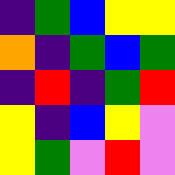[["indigo", "green", "blue", "yellow", "yellow"], ["orange", "indigo", "green", "blue", "green"], ["indigo", "red", "indigo", "green", "red"], ["yellow", "indigo", "blue", "yellow", "violet"], ["yellow", "green", "violet", "red", "violet"]]